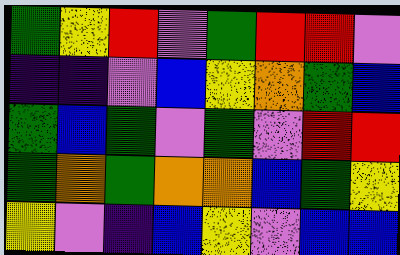[["green", "yellow", "red", "violet", "green", "red", "red", "violet"], ["indigo", "indigo", "violet", "blue", "yellow", "orange", "green", "blue"], ["green", "blue", "green", "violet", "green", "violet", "red", "red"], ["green", "orange", "green", "orange", "orange", "blue", "green", "yellow"], ["yellow", "violet", "indigo", "blue", "yellow", "violet", "blue", "blue"]]